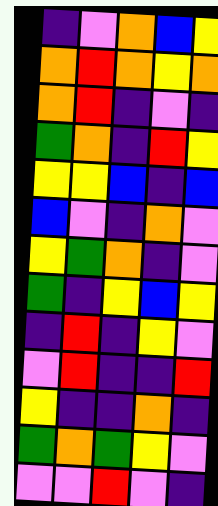[["indigo", "violet", "orange", "blue", "yellow"], ["orange", "red", "orange", "yellow", "orange"], ["orange", "red", "indigo", "violet", "indigo"], ["green", "orange", "indigo", "red", "yellow"], ["yellow", "yellow", "blue", "indigo", "blue"], ["blue", "violet", "indigo", "orange", "violet"], ["yellow", "green", "orange", "indigo", "violet"], ["green", "indigo", "yellow", "blue", "yellow"], ["indigo", "red", "indigo", "yellow", "violet"], ["violet", "red", "indigo", "indigo", "red"], ["yellow", "indigo", "indigo", "orange", "indigo"], ["green", "orange", "green", "yellow", "violet"], ["violet", "violet", "red", "violet", "indigo"]]